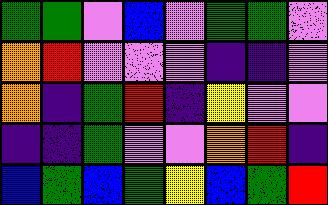[["green", "green", "violet", "blue", "violet", "green", "green", "violet"], ["orange", "red", "violet", "violet", "violet", "indigo", "indigo", "violet"], ["orange", "indigo", "green", "red", "indigo", "yellow", "violet", "violet"], ["indigo", "indigo", "green", "violet", "violet", "orange", "red", "indigo"], ["blue", "green", "blue", "green", "yellow", "blue", "green", "red"]]